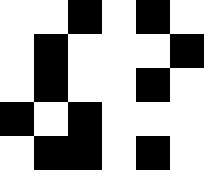[["white", "white", "black", "white", "black", "white"], ["white", "black", "white", "white", "white", "black"], ["white", "black", "white", "white", "black", "white"], ["black", "white", "black", "white", "white", "white"], ["white", "black", "black", "white", "black", "white"]]